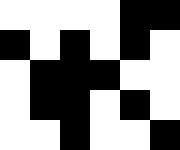[["white", "white", "white", "white", "black", "black"], ["black", "white", "black", "white", "black", "white"], ["white", "black", "black", "black", "white", "white"], ["white", "black", "black", "white", "black", "white"], ["white", "white", "black", "white", "white", "black"]]